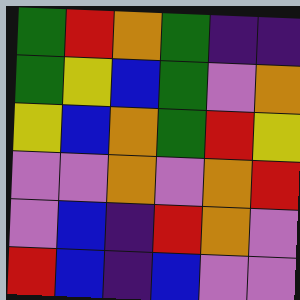[["green", "red", "orange", "green", "indigo", "indigo"], ["green", "yellow", "blue", "green", "violet", "orange"], ["yellow", "blue", "orange", "green", "red", "yellow"], ["violet", "violet", "orange", "violet", "orange", "red"], ["violet", "blue", "indigo", "red", "orange", "violet"], ["red", "blue", "indigo", "blue", "violet", "violet"]]